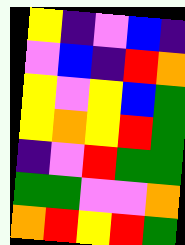[["yellow", "indigo", "violet", "blue", "indigo"], ["violet", "blue", "indigo", "red", "orange"], ["yellow", "violet", "yellow", "blue", "green"], ["yellow", "orange", "yellow", "red", "green"], ["indigo", "violet", "red", "green", "green"], ["green", "green", "violet", "violet", "orange"], ["orange", "red", "yellow", "red", "green"]]